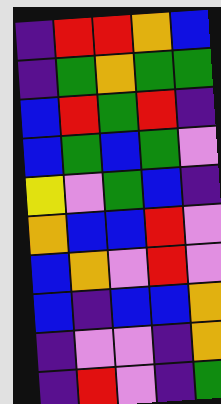[["indigo", "red", "red", "orange", "blue"], ["indigo", "green", "orange", "green", "green"], ["blue", "red", "green", "red", "indigo"], ["blue", "green", "blue", "green", "violet"], ["yellow", "violet", "green", "blue", "indigo"], ["orange", "blue", "blue", "red", "violet"], ["blue", "orange", "violet", "red", "violet"], ["blue", "indigo", "blue", "blue", "orange"], ["indigo", "violet", "violet", "indigo", "orange"], ["indigo", "red", "violet", "indigo", "green"]]